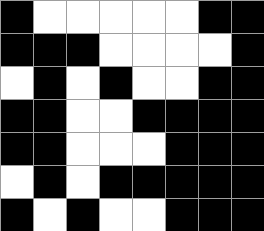[["black", "white", "white", "white", "white", "white", "black", "black"], ["black", "black", "black", "white", "white", "white", "white", "black"], ["white", "black", "white", "black", "white", "white", "black", "black"], ["black", "black", "white", "white", "black", "black", "black", "black"], ["black", "black", "white", "white", "white", "black", "black", "black"], ["white", "black", "white", "black", "black", "black", "black", "black"], ["black", "white", "black", "white", "white", "black", "black", "black"]]